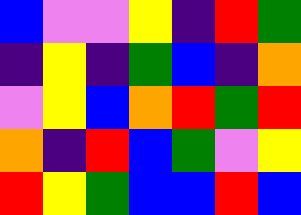[["blue", "violet", "violet", "yellow", "indigo", "red", "green"], ["indigo", "yellow", "indigo", "green", "blue", "indigo", "orange"], ["violet", "yellow", "blue", "orange", "red", "green", "red"], ["orange", "indigo", "red", "blue", "green", "violet", "yellow"], ["red", "yellow", "green", "blue", "blue", "red", "blue"]]